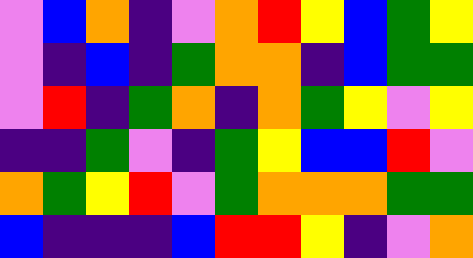[["violet", "blue", "orange", "indigo", "violet", "orange", "red", "yellow", "blue", "green", "yellow"], ["violet", "indigo", "blue", "indigo", "green", "orange", "orange", "indigo", "blue", "green", "green"], ["violet", "red", "indigo", "green", "orange", "indigo", "orange", "green", "yellow", "violet", "yellow"], ["indigo", "indigo", "green", "violet", "indigo", "green", "yellow", "blue", "blue", "red", "violet"], ["orange", "green", "yellow", "red", "violet", "green", "orange", "orange", "orange", "green", "green"], ["blue", "indigo", "indigo", "indigo", "blue", "red", "red", "yellow", "indigo", "violet", "orange"]]